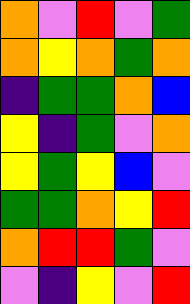[["orange", "violet", "red", "violet", "green"], ["orange", "yellow", "orange", "green", "orange"], ["indigo", "green", "green", "orange", "blue"], ["yellow", "indigo", "green", "violet", "orange"], ["yellow", "green", "yellow", "blue", "violet"], ["green", "green", "orange", "yellow", "red"], ["orange", "red", "red", "green", "violet"], ["violet", "indigo", "yellow", "violet", "red"]]